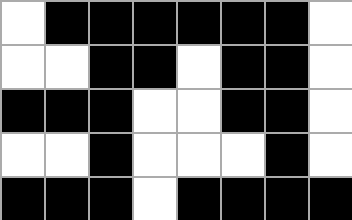[["white", "black", "black", "black", "black", "black", "black", "white"], ["white", "white", "black", "black", "white", "black", "black", "white"], ["black", "black", "black", "white", "white", "black", "black", "white"], ["white", "white", "black", "white", "white", "white", "black", "white"], ["black", "black", "black", "white", "black", "black", "black", "black"]]